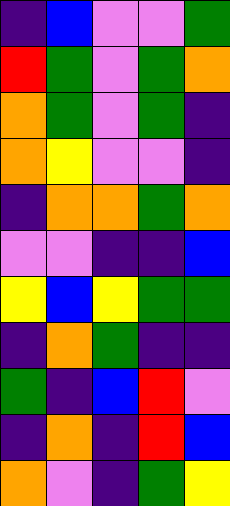[["indigo", "blue", "violet", "violet", "green"], ["red", "green", "violet", "green", "orange"], ["orange", "green", "violet", "green", "indigo"], ["orange", "yellow", "violet", "violet", "indigo"], ["indigo", "orange", "orange", "green", "orange"], ["violet", "violet", "indigo", "indigo", "blue"], ["yellow", "blue", "yellow", "green", "green"], ["indigo", "orange", "green", "indigo", "indigo"], ["green", "indigo", "blue", "red", "violet"], ["indigo", "orange", "indigo", "red", "blue"], ["orange", "violet", "indigo", "green", "yellow"]]